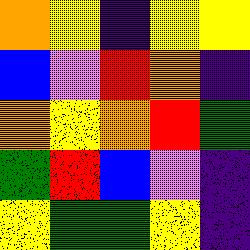[["orange", "yellow", "indigo", "yellow", "yellow"], ["blue", "violet", "red", "orange", "indigo"], ["orange", "yellow", "orange", "red", "green"], ["green", "red", "blue", "violet", "indigo"], ["yellow", "green", "green", "yellow", "indigo"]]